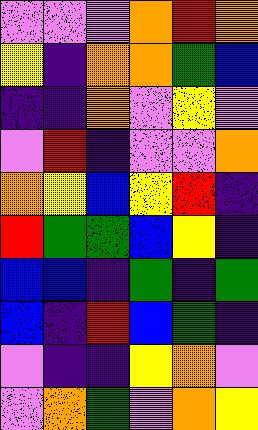[["violet", "violet", "violet", "orange", "red", "orange"], ["yellow", "indigo", "orange", "orange", "green", "blue"], ["indigo", "indigo", "orange", "violet", "yellow", "violet"], ["violet", "red", "indigo", "violet", "violet", "orange"], ["orange", "yellow", "blue", "yellow", "red", "indigo"], ["red", "green", "green", "blue", "yellow", "indigo"], ["blue", "blue", "indigo", "green", "indigo", "green"], ["blue", "indigo", "red", "blue", "green", "indigo"], ["violet", "indigo", "indigo", "yellow", "orange", "violet"], ["violet", "orange", "green", "violet", "orange", "yellow"]]